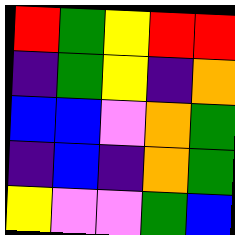[["red", "green", "yellow", "red", "red"], ["indigo", "green", "yellow", "indigo", "orange"], ["blue", "blue", "violet", "orange", "green"], ["indigo", "blue", "indigo", "orange", "green"], ["yellow", "violet", "violet", "green", "blue"]]